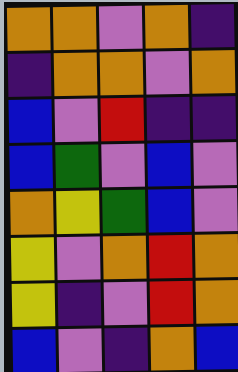[["orange", "orange", "violet", "orange", "indigo"], ["indigo", "orange", "orange", "violet", "orange"], ["blue", "violet", "red", "indigo", "indigo"], ["blue", "green", "violet", "blue", "violet"], ["orange", "yellow", "green", "blue", "violet"], ["yellow", "violet", "orange", "red", "orange"], ["yellow", "indigo", "violet", "red", "orange"], ["blue", "violet", "indigo", "orange", "blue"]]